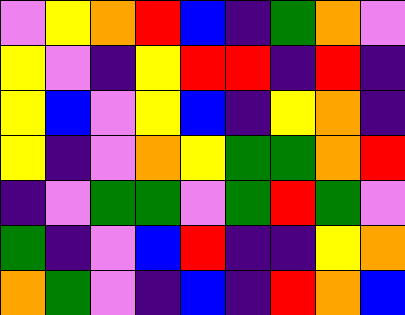[["violet", "yellow", "orange", "red", "blue", "indigo", "green", "orange", "violet"], ["yellow", "violet", "indigo", "yellow", "red", "red", "indigo", "red", "indigo"], ["yellow", "blue", "violet", "yellow", "blue", "indigo", "yellow", "orange", "indigo"], ["yellow", "indigo", "violet", "orange", "yellow", "green", "green", "orange", "red"], ["indigo", "violet", "green", "green", "violet", "green", "red", "green", "violet"], ["green", "indigo", "violet", "blue", "red", "indigo", "indigo", "yellow", "orange"], ["orange", "green", "violet", "indigo", "blue", "indigo", "red", "orange", "blue"]]